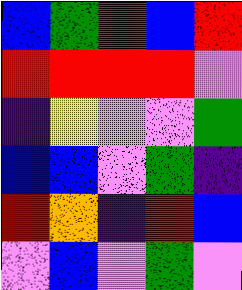[["blue", "green", "red", "blue", "red"], ["red", "red", "red", "red", "violet"], ["indigo", "yellow", "violet", "violet", "green"], ["blue", "blue", "violet", "green", "indigo"], ["red", "orange", "indigo", "red", "blue"], ["violet", "blue", "violet", "green", "violet"]]